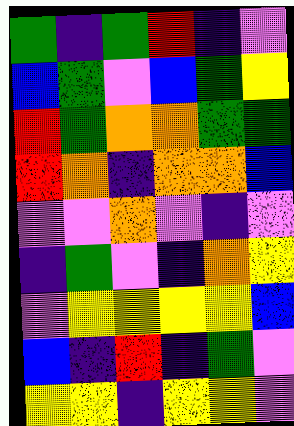[["green", "indigo", "green", "red", "indigo", "violet"], ["blue", "green", "violet", "blue", "green", "yellow"], ["red", "green", "orange", "orange", "green", "green"], ["red", "orange", "indigo", "orange", "orange", "blue"], ["violet", "violet", "orange", "violet", "indigo", "violet"], ["indigo", "green", "violet", "indigo", "orange", "yellow"], ["violet", "yellow", "yellow", "yellow", "yellow", "blue"], ["blue", "indigo", "red", "indigo", "green", "violet"], ["yellow", "yellow", "indigo", "yellow", "yellow", "violet"]]